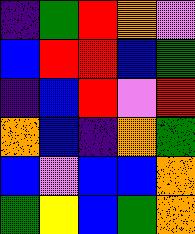[["indigo", "green", "red", "orange", "violet"], ["blue", "red", "red", "blue", "green"], ["indigo", "blue", "red", "violet", "red"], ["orange", "blue", "indigo", "orange", "green"], ["blue", "violet", "blue", "blue", "orange"], ["green", "yellow", "blue", "green", "orange"]]